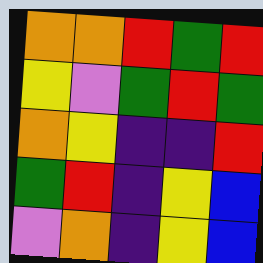[["orange", "orange", "red", "green", "red"], ["yellow", "violet", "green", "red", "green"], ["orange", "yellow", "indigo", "indigo", "red"], ["green", "red", "indigo", "yellow", "blue"], ["violet", "orange", "indigo", "yellow", "blue"]]